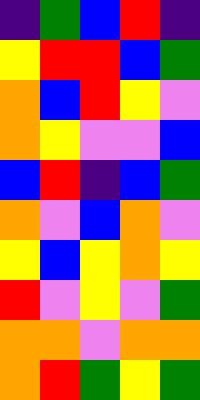[["indigo", "green", "blue", "red", "indigo"], ["yellow", "red", "red", "blue", "green"], ["orange", "blue", "red", "yellow", "violet"], ["orange", "yellow", "violet", "violet", "blue"], ["blue", "red", "indigo", "blue", "green"], ["orange", "violet", "blue", "orange", "violet"], ["yellow", "blue", "yellow", "orange", "yellow"], ["red", "violet", "yellow", "violet", "green"], ["orange", "orange", "violet", "orange", "orange"], ["orange", "red", "green", "yellow", "green"]]